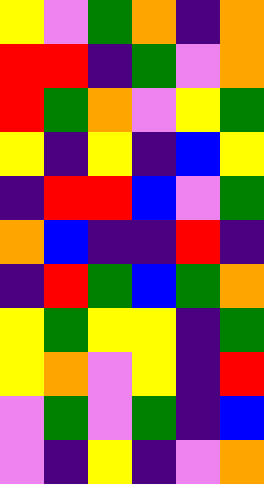[["yellow", "violet", "green", "orange", "indigo", "orange"], ["red", "red", "indigo", "green", "violet", "orange"], ["red", "green", "orange", "violet", "yellow", "green"], ["yellow", "indigo", "yellow", "indigo", "blue", "yellow"], ["indigo", "red", "red", "blue", "violet", "green"], ["orange", "blue", "indigo", "indigo", "red", "indigo"], ["indigo", "red", "green", "blue", "green", "orange"], ["yellow", "green", "yellow", "yellow", "indigo", "green"], ["yellow", "orange", "violet", "yellow", "indigo", "red"], ["violet", "green", "violet", "green", "indigo", "blue"], ["violet", "indigo", "yellow", "indigo", "violet", "orange"]]